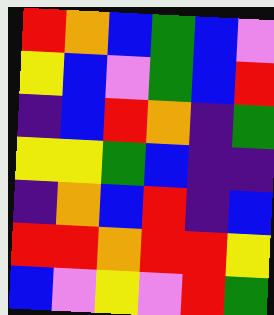[["red", "orange", "blue", "green", "blue", "violet"], ["yellow", "blue", "violet", "green", "blue", "red"], ["indigo", "blue", "red", "orange", "indigo", "green"], ["yellow", "yellow", "green", "blue", "indigo", "indigo"], ["indigo", "orange", "blue", "red", "indigo", "blue"], ["red", "red", "orange", "red", "red", "yellow"], ["blue", "violet", "yellow", "violet", "red", "green"]]